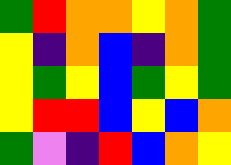[["green", "red", "orange", "orange", "yellow", "orange", "green"], ["yellow", "indigo", "orange", "blue", "indigo", "orange", "green"], ["yellow", "green", "yellow", "blue", "green", "yellow", "green"], ["yellow", "red", "red", "blue", "yellow", "blue", "orange"], ["green", "violet", "indigo", "red", "blue", "orange", "yellow"]]